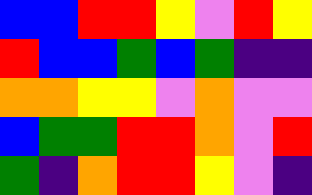[["blue", "blue", "red", "red", "yellow", "violet", "red", "yellow"], ["red", "blue", "blue", "green", "blue", "green", "indigo", "indigo"], ["orange", "orange", "yellow", "yellow", "violet", "orange", "violet", "violet"], ["blue", "green", "green", "red", "red", "orange", "violet", "red"], ["green", "indigo", "orange", "red", "red", "yellow", "violet", "indigo"]]